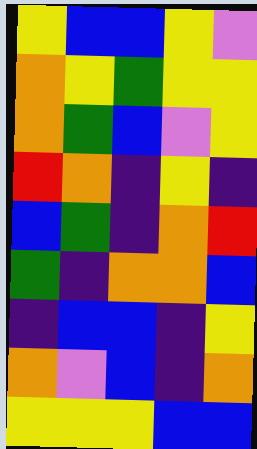[["yellow", "blue", "blue", "yellow", "violet"], ["orange", "yellow", "green", "yellow", "yellow"], ["orange", "green", "blue", "violet", "yellow"], ["red", "orange", "indigo", "yellow", "indigo"], ["blue", "green", "indigo", "orange", "red"], ["green", "indigo", "orange", "orange", "blue"], ["indigo", "blue", "blue", "indigo", "yellow"], ["orange", "violet", "blue", "indigo", "orange"], ["yellow", "yellow", "yellow", "blue", "blue"]]